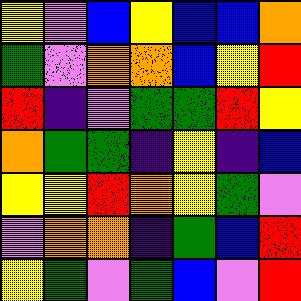[["yellow", "violet", "blue", "yellow", "blue", "blue", "orange"], ["green", "violet", "orange", "orange", "blue", "yellow", "red"], ["red", "indigo", "violet", "green", "green", "red", "yellow"], ["orange", "green", "green", "indigo", "yellow", "indigo", "blue"], ["yellow", "yellow", "red", "orange", "yellow", "green", "violet"], ["violet", "orange", "orange", "indigo", "green", "blue", "red"], ["yellow", "green", "violet", "green", "blue", "violet", "red"]]